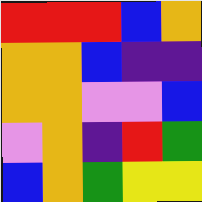[["red", "red", "red", "blue", "orange"], ["orange", "orange", "blue", "indigo", "indigo"], ["orange", "orange", "violet", "violet", "blue"], ["violet", "orange", "indigo", "red", "green"], ["blue", "orange", "green", "yellow", "yellow"]]